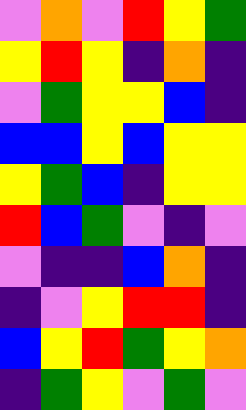[["violet", "orange", "violet", "red", "yellow", "green"], ["yellow", "red", "yellow", "indigo", "orange", "indigo"], ["violet", "green", "yellow", "yellow", "blue", "indigo"], ["blue", "blue", "yellow", "blue", "yellow", "yellow"], ["yellow", "green", "blue", "indigo", "yellow", "yellow"], ["red", "blue", "green", "violet", "indigo", "violet"], ["violet", "indigo", "indigo", "blue", "orange", "indigo"], ["indigo", "violet", "yellow", "red", "red", "indigo"], ["blue", "yellow", "red", "green", "yellow", "orange"], ["indigo", "green", "yellow", "violet", "green", "violet"]]